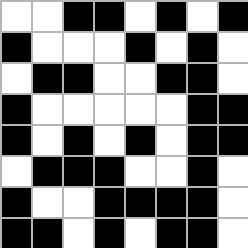[["white", "white", "black", "black", "white", "black", "white", "black"], ["black", "white", "white", "white", "black", "white", "black", "white"], ["white", "black", "black", "white", "white", "black", "black", "white"], ["black", "white", "white", "white", "white", "white", "black", "black"], ["black", "white", "black", "white", "black", "white", "black", "black"], ["white", "black", "black", "black", "white", "white", "black", "white"], ["black", "white", "white", "black", "black", "black", "black", "white"], ["black", "black", "white", "black", "white", "black", "black", "white"]]